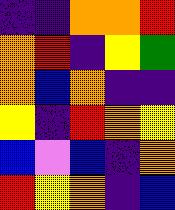[["indigo", "indigo", "orange", "orange", "red"], ["orange", "red", "indigo", "yellow", "green"], ["orange", "blue", "orange", "indigo", "indigo"], ["yellow", "indigo", "red", "orange", "yellow"], ["blue", "violet", "blue", "indigo", "orange"], ["red", "yellow", "orange", "indigo", "blue"]]